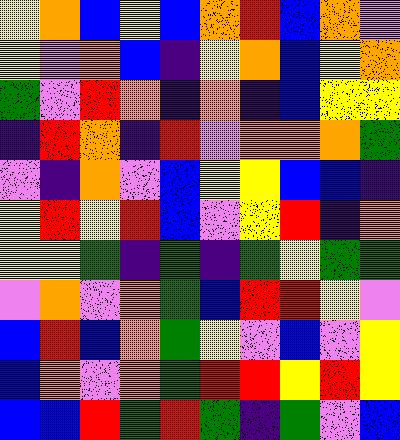[["yellow", "orange", "blue", "yellow", "blue", "orange", "red", "blue", "orange", "violet"], ["yellow", "violet", "orange", "blue", "indigo", "yellow", "orange", "blue", "yellow", "orange"], ["green", "violet", "red", "orange", "indigo", "orange", "indigo", "blue", "yellow", "yellow"], ["indigo", "red", "orange", "indigo", "red", "violet", "orange", "orange", "orange", "green"], ["violet", "indigo", "orange", "violet", "blue", "yellow", "yellow", "blue", "blue", "indigo"], ["yellow", "red", "yellow", "red", "blue", "violet", "yellow", "red", "indigo", "orange"], ["yellow", "yellow", "green", "indigo", "green", "indigo", "green", "yellow", "green", "green"], ["violet", "orange", "violet", "orange", "green", "blue", "red", "red", "yellow", "violet"], ["blue", "red", "blue", "orange", "green", "yellow", "violet", "blue", "violet", "yellow"], ["blue", "orange", "violet", "orange", "green", "red", "red", "yellow", "red", "yellow"], ["blue", "blue", "red", "green", "red", "green", "indigo", "green", "violet", "blue"]]